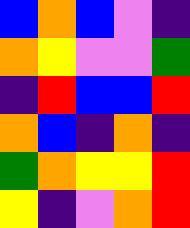[["blue", "orange", "blue", "violet", "indigo"], ["orange", "yellow", "violet", "violet", "green"], ["indigo", "red", "blue", "blue", "red"], ["orange", "blue", "indigo", "orange", "indigo"], ["green", "orange", "yellow", "yellow", "red"], ["yellow", "indigo", "violet", "orange", "red"]]